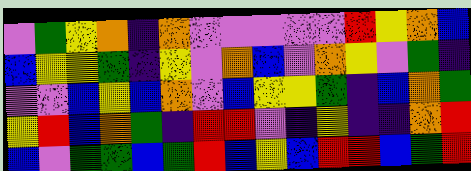[["violet", "green", "yellow", "orange", "indigo", "orange", "violet", "violet", "violet", "violet", "violet", "red", "yellow", "orange", "blue"], ["blue", "yellow", "yellow", "green", "indigo", "yellow", "violet", "orange", "blue", "violet", "orange", "yellow", "violet", "green", "indigo"], ["violet", "violet", "blue", "yellow", "blue", "orange", "violet", "blue", "yellow", "yellow", "green", "indigo", "blue", "orange", "green"], ["yellow", "red", "blue", "orange", "green", "indigo", "red", "red", "violet", "indigo", "yellow", "indigo", "indigo", "orange", "red"], ["blue", "violet", "green", "green", "blue", "green", "red", "blue", "yellow", "blue", "red", "red", "blue", "green", "red"]]